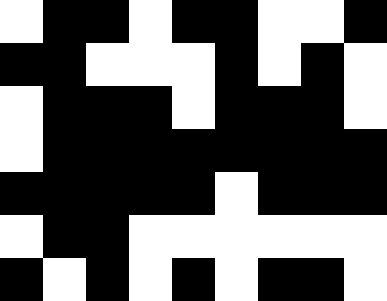[["white", "black", "black", "white", "black", "black", "white", "white", "black"], ["black", "black", "white", "white", "white", "black", "white", "black", "white"], ["white", "black", "black", "black", "white", "black", "black", "black", "white"], ["white", "black", "black", "black", "black", "black", "black", "black", "black"], ["black", "black", "black", "black", "black", "white", "black", "black", "black"], ["white", "black", "black", "white", "white", "white", "white", "white", "white"], ["black", "white", "black", "white", "black", "white", "black", "black", "white"]]